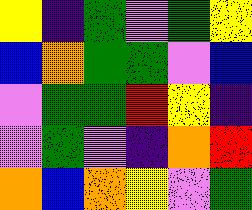[["yellow", "indigo", "green", "violet", "green", "yellow"], ["blue", "orange", "green", "green", "violet", "blue"], ["violet", "green", "green", "red", "yellow", "indigo"], ["violet", "green", "violet", "indigo", "orange", "red"], ["orange", "blue", "orange", "yellow", "violet", "green"]]